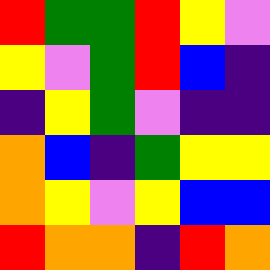[["red", "green", "green", "red", "yellow", "violet"], ["yellow", "violet", "green", "red", "blue", "indigo"], ["indigo", "yellow", "green", "violet", "indigo", "indigo"], ["orange", "blue", "indigo", "green", "yellow", "yellow"], ["orange", "yellow", "violet", "yellow", "blue", "blue"], ["red", "orange", "orange", "indigo", "red", "orange"]]